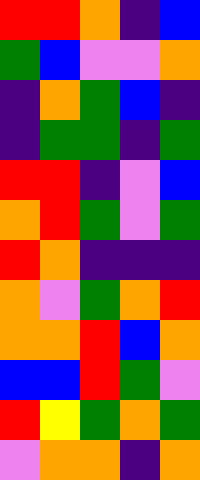[["red", "red", "orange", "indigo", "blue"], ["green", "blue", "violet", "violet", "orange"], ["indigo", "orange", "green", "blue", "indigo"], ["indigo", "green", "green", "indigo", "green"], ["red", "red", "indigo", "violet", "blue"], ["orange", "red", "green", "violet", "green"], ["red", "orange", "indigo", "indigo", "indigo"], ["orange", "violet", "green", "orange", "red"], ["orange", "orange", "red", "blue", "orange"], ["blue", "blue", "red", "green", "violet"], ["red", "yellow", "green", "orange", "green"], ["violet", "orange", "orange", "indigo", "orange"]]